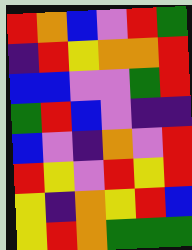[["red", "orange", "blue", "violet", "red", "green"], ["indigo", "red", "yellow", "orange", "orange", "red"], ["blue", "blue", "violet", "violet", "green", "red"], ["green", "red", "blue", "violet", "indigo", "indigo"], ["blue", "violet", "indigo", "orange", "violet", "red"], ["red", "yellow", "violet", "red", "yellow", "red"], ["yellow", "indigo", "orange", "yellow", "red", "blue"], ["yellow", "red", "orange", "green", "green", "green"]]